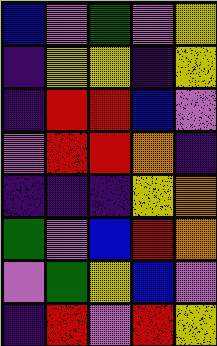[["blue", "violet", "green", "violet", "yellow"], ["indigo", "yellow", "yellow", "indigo", "yellow"], ["indigo", "red", "red", "blue", "violet"], ["violet", "red", "red", "orange", "indigo"], ["indigo", "indigo", "indigo", "yellow", "orange"], ["green", "violet", "blue", "red", "orange"], ["violet", "green", "yellow", "blue", "violet"], ["indigo", "red", "violet", "red", "yellow"]]